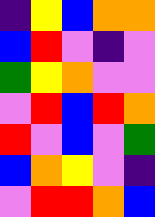[["indigo", "yellow", "blue", "orange", "orange"], ["blue", "red", "violet", "indigo", "violet"], ["green", "yellow", "orange", "violet", "violet"], ["violet", "red", "blue", "red", "orange"], ["red", "violet", "blue", "violet", "green"], ["blue", "orange", "yellow", "violet", "indigo"], ["violet", "red", "red", "orange", "blue"]]